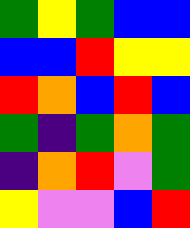[["green", "yellow", "green", "blue", "blue"], ["blue", "blue", "red", "yellow", "yellow"], ["red", "orange", "blue", "red", "blue"], ["green", "indigo", "green", "orange", "green"], ["indigo", "orange", "red", "violet", "green"], ["yellow", "violet", "violet", "blue", "red"]]